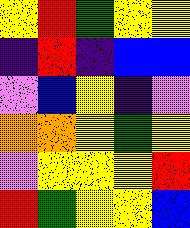[["yellow", "red", "green", "yellow", "yellow"], ["indigo", "red", "indigo", "blue", "blue"], ["violet", "blue", "yellow", "indigo", "violet"], ["orange", "orange", "yellow", "green", "yellow"], ["violet", "yellow", "yellow", "yellow", "red"], ["red", "green", "yellow", "yellow", "blue"]]